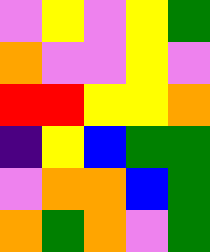[["violet", "yellow", "violet", "yellow", "green"], ["orange", "violet", "violet", "yellow", "violet"], ["red", "red", "yellow", "yellow", "orange"], ["indigo", "yellow", "blue", "green", "green"], ["violet", "orange", "orange", "blue", "green"], ["orange", "green", "orange", "violet", "green"]]